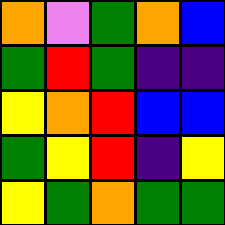[["orange", "violet", "green", "orange", "blue"], ["green", "red", "green", "indigo", "indigo"], ["yellow", "orange", "red", "blue", "blue"], ["green", "yellow", "red", "indigo", "yellow"], ["yellow", "green", "orange", "green", "green"]]